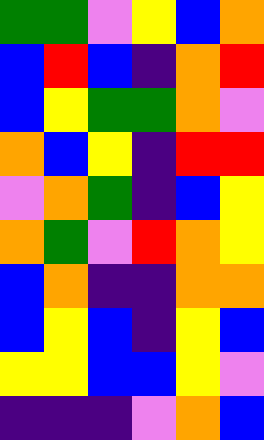[["green", "green", "violet", "yellow", "blue", "orange"], ["blue", "red", "blue", "indigo", "orange", "red"], ["blue", "yellow", "green", "green", "orange", "violet"], ["orange", "blue", "yellow", "indigo", "red", "red"], ["violet", "orange", "green", "indigo", "blue", "yellow"], ["orange", "green", "violet", "red", "orange", "yellow"], ["blue", "orange", "indigo", "indigo", "orange", "orange"], ["blue", "yellow", "blue", "indigo", "yellow", "blue"], ["yellow", "yellow", "blue", "blue", "yellow", "violet"], ["indigo", "indigo", "indigo", "violet", "orange", "blue"]]